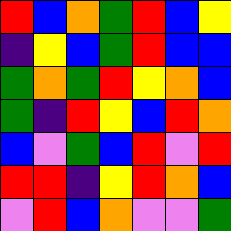[["red", "blue", "orange", "green", "red", "blue", "yellow"], ["indigo", "yellow", "blue", "green", "red", "blue", "blue"], ["green", "orange", "green", "red", "yellow", "orange", "blue"], ["green", "indigo", "red", "yellow", "blue", "red", "orange"], ["blue", "violet", "green", "blue", "red", "violet", "red"], ["red", "red", "indigo", "yellow", "red", "orange", "blue"], ["violet", "red", "blue", "orange", "violet", "violet", "green"]]